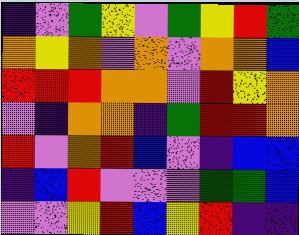[["indigo", "violet", "green", "yellow", "violet", "green", "yellow", "red", "green"], ["orange", "yellow", "orange", "violet", "orange", "violet", "orange", "orange", "blue"], ["red", "red", "red", "orange", "orange", "violet", "red", "yellow", "orange"], ["violet", "indigo", "orange", "orange", "indigo", "green", "red", "red", "orange"], ["red", "violet", "orange", "red", "blue", "violet", "indigo", "blue", "blue"], ["indigo", "blue", "red", "violet", "violet", "violet", "green", "green", "blue"], ["violet", "violet", "yellow", "red", "blue", "yellow", "red", "indigo", "indigo"]]